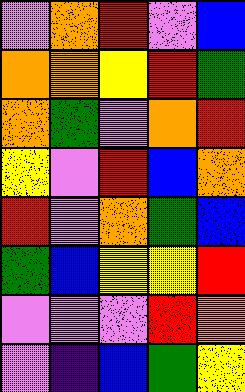[["violet", "orange", "red", "violet", "blue"], ["orange", "orange", "yellow", "red", "green"], ["orange", "green", "violet", "orange", "red"], ["yellow", "violet", "red", "blue", "orange"], ["red", "violet", "orange", "green", "blue"], ["green", "blue", "yellow", "yellow", "red"], ["violet", "violet", "violet", "red", "orange"], ["violet", "indigo", "blue", "green", "yellow"]]